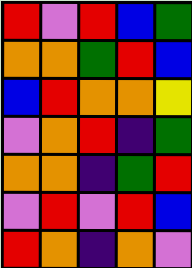[["red", "violet", "red", "blue", "green"], ["orange", "orange", "green", "red", "blue"], ["blue", "red", "orange", "orange", "yellow"], ["violet", "orange", "red", "indigo", "green"], ["orange", "orange", "indigo", "green", "red"], ["violet", "red", "violet", "red", "blue"], ["red", "orange", "indigo", "orange", "violet"]]